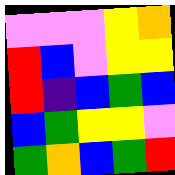[["violet", "violet", "violet", "yellow", "orange"], ["red", "blue", "violet", "yellow", "yellow"], ["red", "indigo", "blue", "green", "blue"], ["blue", "green", "yellow", "yellow", "violet"], ["green", "orange", "blue", "green", "red"]]